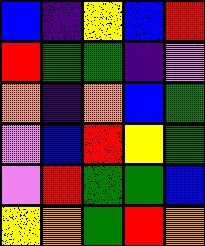[["blue", "indigo", "yellow", "blue", "red"], ["red", "green", "green", "indigo", "violet"], ["orange", "indigo", "orange", "blue", "green"], ["violet", "blue", "red", "yellow", "green"], ["violet", "red", "green", "green", "blue"], ["yellow", "orange", "green", "red", "orange"]]